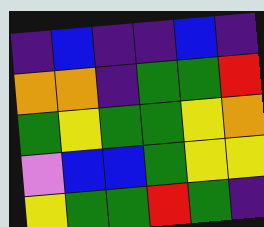[["indigo", "blue", "indigo", "indigo", "blue", "indigo"], ["orange", "orange", "indigo", "green", "green", "red"], ["green", "yellow", "green", "green", "yellow", "orange"], ["violet", "blue", "blue", "green", "yellow", "yellow"], ["yellow", "green", "green", "red", "green", "indigo"]]